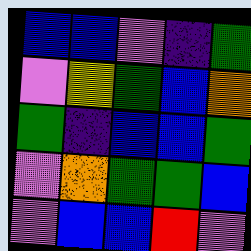[["blue", "blue", "violet", "indigo", "green"], ["violet", "yellow", "green", "blue", "orange"], ["green", "indigo", "blue", "blue", "green"], ["violet", "orange", "green", "green", "blue"], ["violet", "blue", "blue", "red", "violet"]]